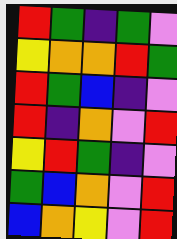[["red", "green", "indigo", "green", "violet"], ["yellow", "orange", "orange", "red", "green"], ["red", "green", "blue", "indigo", "violet"], ["red", "indigo", "orange", "violet", "red"], ["yellow", "red", "green", "indigo", "violet"], ["green", "blue", "orange", "violet", "red"], ["blue", "orange", "yellow", "violet", "red"]]